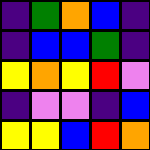[["indigo", "green", "orange", "blue", "indigo"], ["indigo", "blue", "blue", "green", "indigo"], ["yellow", "orange", "yellow", "red", "violet"], ["indigo", "violet", "violet", "indigo", "blue"], ["yellow", "yellow", "blue", "red", "orange"]]